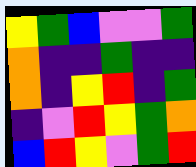[["yellow", "green", "blue", "violet", "violet", "green"], ["orange", "indigo", "indigo", "green", "indigo", "indigo"], ["orange", "indigo", "yellow", "red", "indigo", "green"], ["indigo", "violet", "red", "yellow", "green", "orange"], ["blue", "red", "yellow", "violet", "green", "red"]]